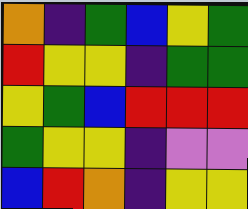[["orange", "indigo", "green", "blue", "yellow", "green"], ["red", "yellow", "yellow", "indigo", "green", "green"], ["yellow", "green", "blue", "red", "red", "red"], ["green", "yellow", "yellow", "indigo", "violet", "violet"], ["blue", "red", "orange", "indigo", "yellow", "yellow"]]